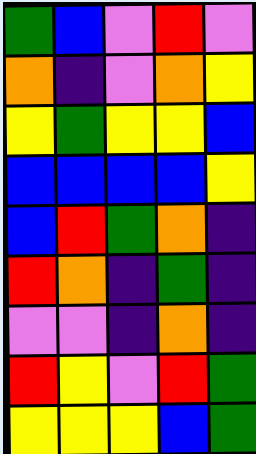[["green", "blue", "violet", "red", "violet"], ["orange", "indigo", "violet", "orange", "yellow"], ["yellow", "green", "yellow", "yellow", "blue"], ["blue", "blue", "blue", "blue", "yellow"], ["blue", "red", "green", "orange", "indigo"], ["red", "orange", "indigo", "green", "indigo"], ["violet", "violet", "indigo", "orange", "indigo"], ["red", "yellow", "violet", "red", "green"], ["yellow", "yellow", "yellow", "blue", "green"]]